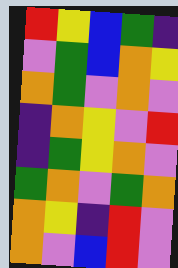[["red", "yellow", "blue", "green", "indigo"], ["violet", "green", "blue", "orange", "yellow"], ["orange", "green", "violet", "orange", "violet"], ["indigo", "orange", "yellow", "violet", "red"], ["indigo", "green", "yellow", "orange", "violet"], ["green", "orange", "violet", "green", "orange"], ["orange", "yellow", "indigo", "red", "violet"], ["orange", "violet", "blue", "red", "violet"]]